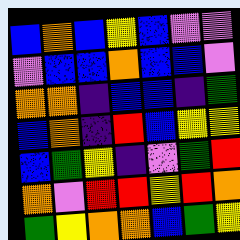[["blue", "orange", "blue", "yellow", "blue", "violet", "violet"], ["violet", "blue", "blue", "orange", "blue", "blue", "violet"], ["orange", "orange", "indigo", "blue", "blue", "indigo", "green"], ["blue", "orange", "indigo", "red", "blue", "yellow", "yellow"], ["blue", "green", "yellow", "indigo", "violet", "green", "red"], ["orange", "violet", "red", "red", "yellow", "red", "orange"], ["green", "yellow", "orange", "orange", "blue", "green", "yellow"]]